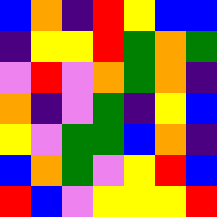[["blue", "orange", "indigo", "red", "yellow", "blue", "blue"], ["indigo", "yellow", "yellow", "red", "green", "orange", "green"], ["violet", "red", "violet", "orange", "green", "orange", "indigo"], ["orange", "indigo", "violet", "green", "indigo", "yellow", "blue"], ["yellow", "violet", "green", "green", "blue", "orange", "indigo"], ["blue", "orange", "green", "violet", "yellow", "red", "blue"], ["red", "blue", "violet", "yellow", "yellow", "yellow", "red"]]